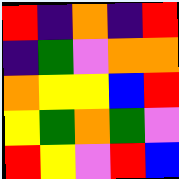[["red", "indigo", "orange", "indigo", "red"], ["indigo", "green", "violet", "orange", "orange"], ["orange", "yellow", "yellow", "blue", "red"], ["yellow", "green", "orange", "green", "violet"], ["red", "yellow", "violet", "red", "blue"]]